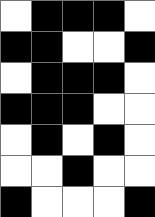[["white", "black", "black", "black", "white"], ["black", "black", "white", "white", "black"], ["white", "black", "black", "black", "white"], ["black", "black", "black", "white", "white"], ["white", "black", "white", "black", "white"], ["white", "white", "black", "white", "white"], ["black", "white", "white", "white", "black"]]